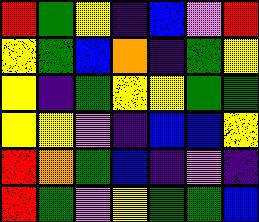[["red", "green", "yellow", "indigo", "blue", "violet", "red"], ["yellow", "green", "blue", "orange", "indigo", "green", "yellow"], ["yellow", "indigo", "green", "yellow", "yellow", "green", "green"], ["yellow", "yellow", "violet", "indigo", "blue", "blue", "yellow"], ["red", "orange", "green", "blue", "indigo", "violet", "indigo"], ["red", "green", "violet", "yellow", "green", "green", "blue"]]